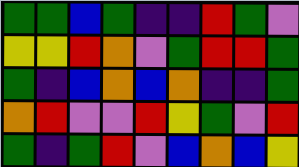[["green", "green", "blue", "green", "indigo", "indigo", "red", "green", "violet"], ["yellow", "yellow", "red", "orange", "violet", "green", "red", "red", "green"], ["green", "indigo", "blue", "orange", "blue", "orange", "indigo", "indigo", "green"], ["orange", "red", "violet", "violet", "red", "yellow", "green", "violet", "red"], ["green", "indigo", "green", "red", "violet", "blue", "orange", "blue", "yellow"]]